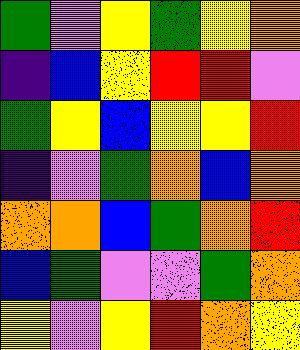[["green", "violet", "yellow", "green", "yellow", "orange"], ["indigo", "blue", "yellow", "red", "red", "violet"], ["green", "yellow", "blue", "yellow", "yellow", "red"], ["indigo", "violet", "green", "orange", "blue", "orange"], ["orange", "orange", "blue", "green", "orange", "red"], ["blue", "green", "violet", "violet", "green", "orange"], ["yellow", "violet", "yellow", "red", "orange", "yellow"]]